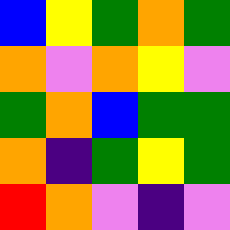[["blue", "yellow", "green", "orange", "green"], ["orange", "violet", "orange", "yellow", "violet"], ["green", "orange", "blue", "green", "green"], ["orange", "indigo", "green", "yellow", "green"], ["red", "orange", "violet", "indigo", "violet"]]